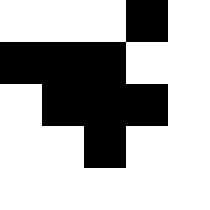[["white", "white", "white", "black", "white"], ["black", "black", "black", "white", "white"], ["white", "black", "black", "black", "white"], ["white", "white", "black", "white", "white"], ["white", "white", "white", "white", "white"]]